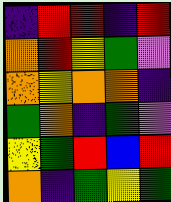[["indigo", "red", "red", "indigo", "red"], ["orange", "red", "yellow", "green", "violet"], ["orange", "yellow", "orange", "orange", "indigo"], ["green", "orange", "indigo", "green", "violet"], ["yellow", "green", "red", "blue", "red"], ["orange", "indigo", "green", "yellow", "green"]]